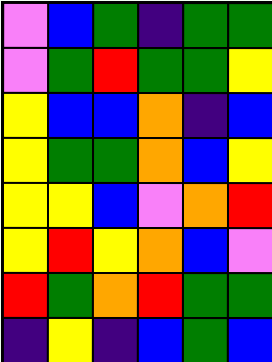[["violet", "blue", "green", "indigo", "green", "green"], ["violet", "green", "red", "green", "green", "yellow"], ["yellow", "blue", "blue", "orange", "indigo", "blue"], ["yellow", "green", "green", "orange", "blue", "yellow"], ["yellow", "yellow", "blue", "violet", "orange", "red"], ["yellow", "red", "yellow", "orange", "blue", "violet"], ["red", "green", "orange", "red", "green", "green"], ["indigo", "yellow", "indigo", "blue", "green", "blue"]]